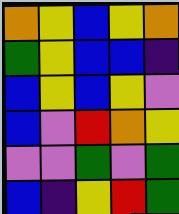[["orange", "yellow", "blue", "yellow", "orange"], ["green", "yellow", "blue", "blue", "indigo"], ["blue", "yellow", "blue", "yellow", "violet"], ["blue", "violet", "red", "orange", "yellow"], ["violet", "violet", "green", "violet", "green"], ["blue", "indigo", "yellow", "red", "green"]]